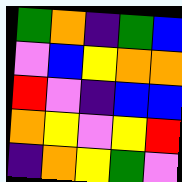[["green", "orange", "indigo", "green", "blue"], ["violet", "blue", "yellow", "orange", "orange"], ["red", "violet", "indigo", "blue", "blue"], ["orange", "yellow", "violet", "yellow", "red"], ["indigo", "orange", "yellow", "green", "violet"]]